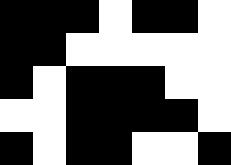[["black", "black", "black", "white", "black", "black", "white"], ["black", "black", "white", "white", "white", "white", "white"], ["black", "white", "black", "black", "black", "white", "white"], ["white", "white", "black", "black", "black", "black", "white"], ["black", "white", "black", "black", "white", "white", "black"]]